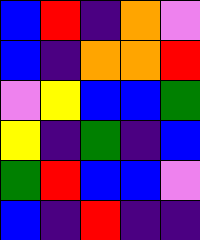[["blue", "red", "indigo", "orange", "violet"], ["blue", "indigo", "orange", "orange", "red"], ["violet", "yellow", "blue", "blue", "green"], ["yellow", "indigo", "green", "indigo", "blue"], ["green", "red", "blue", "blue", "violet"], ["blue", "indigo", "red", "indigo", "indigo"]]